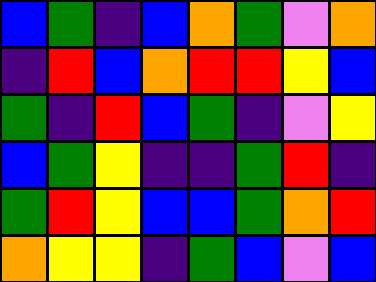[["blue", "green", "indigo", "blue", "orange", "green", "violet", "orange"], ["indigo", "red", "blue", "orange", "red", "red", "yellow", "blue"], ["green", "indigo", "red", "blue", "green", "indigo", "violet", "yellow"], ["blue", "green", "yellow", "indigo", "indigo", "green", "red", "indigo"], ["green", "red", "yellow", "blue", "blue", "green", "orange", "red"], ["orange", "yellow", "yellow", "indigo", "green", "blue", "violet", "blue"]]